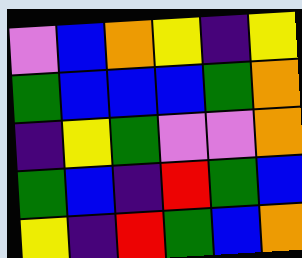[["violet", "blue", "orange", "yellow", "indigo", "yellow"], ["green", "blue", "blue", "blue", "green", "orange"], ["indigo", "yellow", "green", "violet", "violet", "orange"], ["green", "blue", "indigo", "red", "green", "blue"], ["yellow", "indigo", "red", "green", "blue", "orange"]]